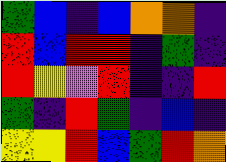[["green", "blue", "indigo", "blue", "orange", "orange", "indigo"], ["red", "blue", "red", "red", "indigo", "green", "indigo"], ["red", "yellow", "violet", "red", "indigo", "indigo", "red"], ["green", "indigo", "red", "green", "indigo", "blue", "indigo"], ["yellow", "yellow", "red", "blue", "green", "red", "orange"]]